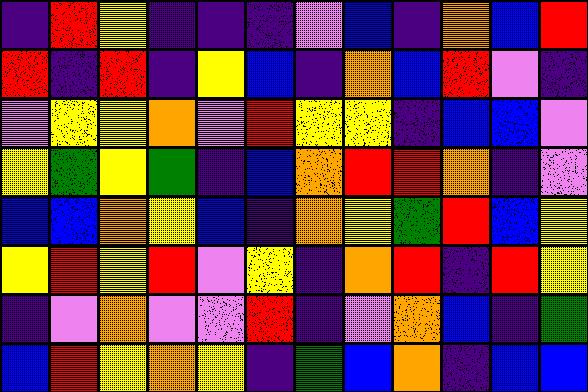[["indigo", "red", "yellow", "indigo", "indigo", "indigo", "violet", "blue", "indigo", "orange", "blue", "red"], ["red", "indigo", "red", "indigo", "yellow", "blue", "indigo", "orange", "blue", "red", "violet", "indigo"], ["violet", "yellow", "yellow", "orange", "violet", "red", "yellow", "yellow", "indigo", "blue", "blue", "violet"], ["yellow", "green", "yellow", "green", "indigo", "blue", "orange", "red", "red", "orange", "indigo", "violet"], ["blue", "blue", "orange", "yellow", "blue", "indigo", "orange", "yellow", "green", "red", "blue", "yellow"], ["yellow", "red", "yellow", "red", "violet", "yellow", "indigo", "orange", "red", "indigo", "red", "yellow"], ["indigo", "violet", "orange", "violet", "violet", "red", "indigo", "violet", "orange", "blue", "indigo", "green"], ["blue", "red", "yellow", "orange", "yellow", "indigo", "green", "blue", "orange", "indigo", "blue", "blue"]]